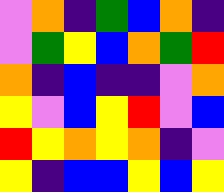[["violet", "orange", "indigo", "green", "blue", "orange", "indigo"], ["violet", "green", "yellow", "blue", "orange", "green", "red"], ["orange", "indigo", "blue", "indigo", "indigo", "violet", "orange"], ["yellow", "violet", "blue", "yellow", "red", "violet", "blue"], ["red", "yellow", "orange", "yellow", "orange", "indigo", "violet"], ["yellow", "indigo", "blue", "blue", "yellow", "blue", "yellow"]]